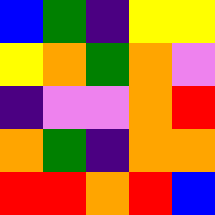[["blue", "green", "indigo", "yellow", "yellow"], ["yellow", "orange", "green", "orange", "violet"], ["indigo", "violet", "violet", "orange", "red"], ["orange", "green", "indigo", "orange", "orange"], ["red", "red", "orange", "red", "blue"]]